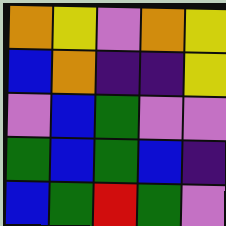[["orange", "yellow", "violet", "orange", "yellow"], ["blue", "orange", "indigo", "indigo", "yellow"], ["violet", "blue", "green", "violet", "violet"], ["green", "blue", "green", "blue", "indigo"], ["blue", "green", "red", "green", "violet"]]